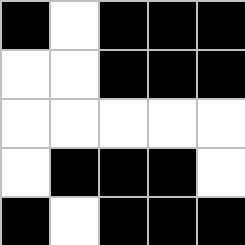[["black", "white", "black", "black", "black"], ["white", "white", "black", "black", "black"], ["white", "white", "white", "white", "white"], ["white", "black", "black", "black", "white"], ["black", "white", "black", "black", "black"]]